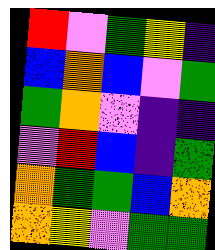[["red", "violet", "green", "yellow", "indigo"], ["blue", "orange", "blue", "violet", "green"], ["green", "orange", "violet", "indigo", "indigo"], ["violet", "red", "blue", "indigo", "green"], ["orange", "green", "green", "blue", "orange"], ["orange", "yellow", "violet", "green", "green"]]